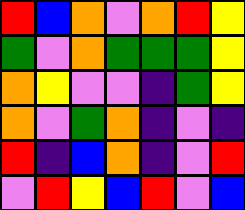[["red", "blue", "orange", "violet", "orange", "red", "yellow"], ["green", "violet", "orange", "green", "green", "green", "yellow"], ["orange", "yellow", "violet", "violet", "indigo", "green", "yellow"], ["orange", "violet", "green", "orange", "indigo", "violet", "indigo"], ["red", "indigo", "blue", "orange", "indigo", "violet", "red"], ["violet", "red", "yellow", "blue", "red", "violet", "blue"]]